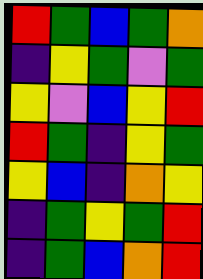[["red", "green", "blue", "green", "orange"], ["indigo", "yellow", "green", "violet", "green"], ["yellow", "violet", "blue", "yellow", "red"], ["red", "green", "indigo", "yellow", "green"], ["yellow", "blue", "indigo", "orange", "yellow"], ["indigo", "green", "yellow", "green", "red"], ["indigo", "green", "blue", "orange", "red"]]